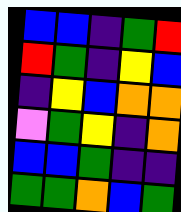[["blue", "blue", "indigo", "green", "red"], ["red", "green", "indigo", "yellow", "blue"], ["indigo", "yellow", "blue", "orange", "orange"], ["violet", "green", "yellow", "indigo", "orange"], ["blue", "blue", "green", "indigo", "indigo"], ["green", "green", "orange", "blue", "green"]]